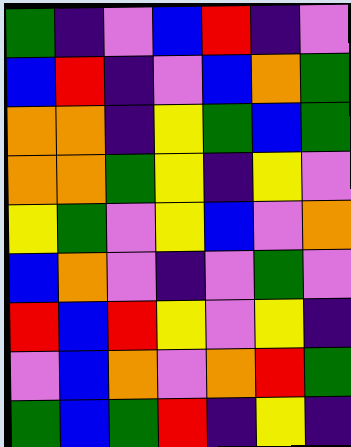[["green", "indigo", "violet", "blue", "red", "indigo", "violet"], ["blue", "red", "indigo", "violet", "blue", "orange", "green"], ["orange", "orange", "indigo", "yellow", "green", "blue", "green"], ["orange", "orange", "green", "yellow", "indigo", "yellow", "violet"], ["yellow", "green", "violet", "yellow", "blue", "violet", "orange"], ["blue", "orange", "violet", "indigo", "violet", "green", "violet"], ["red", "blue", "red", "yellow", "violet", "yellow", "indigo"], ["violet", "blue", "orange", "violet", "orange", "red", "green"], ["green", "blue", "green", "red", "indigo", "yellow", "indigo"]]